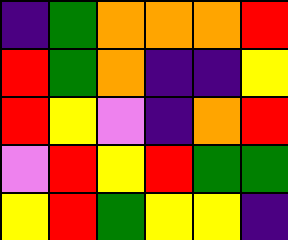[["indigo", "green", "orange", "orange", "orange", "red"], ["red", "green", "orange", "indigo", "indigo", "yellow"], ["red", "yellow", "violet", "indigo", "orange", "red"], ["violet", "red", "yellow", "red", "green", "green"], ["yellow", "red", "green", "yellow", "yellow", "indigo"]]